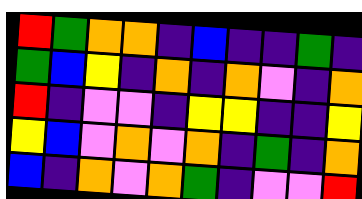[["red", "green", "orange", "orange", "indigo", "blue", "indigo", "indigo", "green", "indigo"], ["green", "blue", "yellow", "indigo", "orange", "indigo", "orange", "violet", "indigo", "orange"], ["red", "indigo", "violet", "violet", "indigo", "yellow", "yellow", "indigo", "indigo", "yellow"], ["yellow", "blue", "violet", "orange", "violet", "orange", "indigo", "green", "indigo", "orange"], ["blue", "indigo", "orange", "violet", "orange", "green", "indigo", "violet", "violet", "red"]]